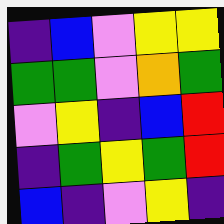[["indigo", "blue", "violet", "yellow", "yellow"], ["green", "green", "violet", "orange", "green"], ["violet", "yellow", "indigo", "blue", "red"], ["indigo", "green", "yellow", "green", "red"], ["blue", "indigo", "violet", "yellow", "indigo"]]